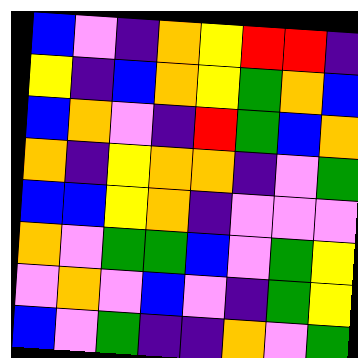[["blue", "violet", "indigo", "orange", "yellow", "red", "red", "indigo"], ["yellow", "indigo", "blue", "orange", "yellow", "green", "orange", "blue"], ["blue", "orange", "violet", "indigo", "red", "green", "blue", "orange"], ["orange", "indigo", "yellow", "orange", "orange", "indigo", "violet", "green"], ["blue", "blue", "yellow", "orange", "indigo", "violet", "violet", "violet"], ["orange", "violet", "green", "green", "blue", "violet", "green", "yellow"], ["violet", "orange", "violet", "blue", "violet", "indigo", "green", "yellow"], ["blue", "violet", "green", "indigo", "indigo", "orange", "violet", "green"]]